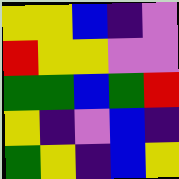[["yellow", "yellow", "blue", "indigo", "violet"], ["red", "yellow", "yellow", "violet", "violet"], ["green", "green", "blue", "green", "red"], ["yellow", "indigo", "violet", "blue", "indigo"], ["green", "yellow", "indigo", "blue", "yellow"]]